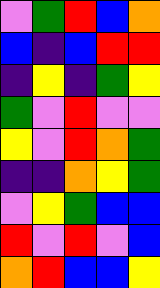[["violet", "green", "red", "blue", "orange"], ["blue", "indigo", "blue", "red", "red"], ["indigo", "yellow", "indigo", "green", "yellow"], ["green", "violet", "red", "violet", "violet"], ["yellow", "violet", "red", "orange", "green"], ["indigo", "indigo", "orange", "yellow", "green"], ["violet", "yellow", "green", "blue", "blue"], ["red", "violet", "red", "violet", "blue"], ["orange", "red", "blue", "blue", "yellow"]]